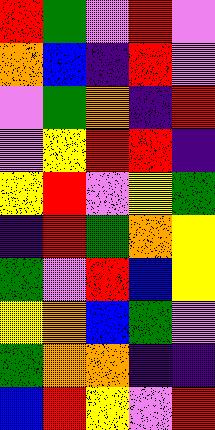[["red", "green", "violet", "red", "violet"], ["orange", "blue", "indigo", "red", "violet"], ["violet", "green", "orange", "indigo", "red"], ["violet", "yellow", "red", "red", "indigo"], ["yellow", "red", "violet", "yellow", "green"], ["indigo", "red", "green", "orange", "yellow"], ["green", "violet", "red", "blue", "yellow"], ["yellow", "orange", "blue", "green", "violet"], ["green", "orange", "orange", "indigo", "indigo"], ["blue", "red", "yellow", "violet", "red"]]